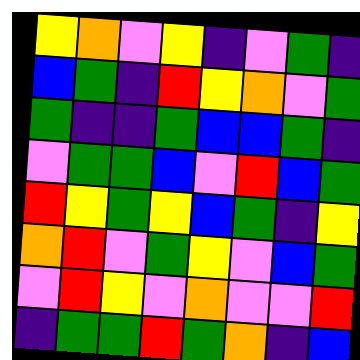[["yellow", "orange", "violet", "yellow", "indigo", "violet", "green", "indigo"], ["blue", "green", "indigo", "red", "yellow", "orange", "violet", "green"], ["green", "indigo", "indigo", "green", "blue", "blue", "green", "indigo"], ["violet", "green", "green", "blue", "violet", "red", "blue", "green"], ["red", "yellow", "green", "yellow", "blue", "green", "indigo", "yellow"], ["orange", "red", "violet", "green", "yellow", "violet", "blue", "green"], ["violet", "red", "yellow", "violet", "orange", "violet", "violet", "red"], ["indigo", "green", "green", "red", "green", "orange", "indigo", "blue"]]